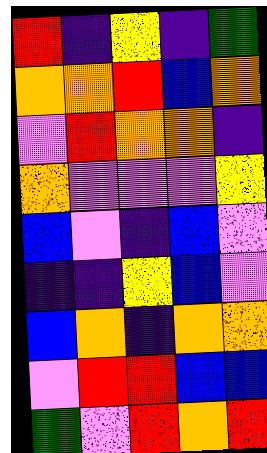[["red", "indigo", "yellow", "indigo", "green"], ["orange", "orange", "red", "blue", "orange"], ["violet", "red", "orange", "orange", "indigo"], ["orange", "violet", "violet", "violet", "yellow"], ["blue", "violet", "indigo", "blue", "violet"], ["indigo", "indigo", "yellow", "blue", "violet"], ["blue", "orange", "indigo", "orange", "orange"], ["violet", "red", "red", "blue", "blue"], ["green", "violet", "red", "orange", "red"]]